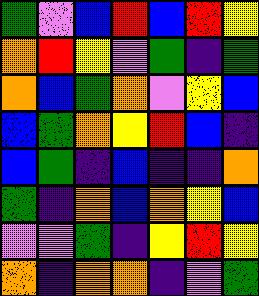[["green", "violet", "blue", "red", "blue", "red", "yellow"], ["orange", "red", "yellow", "violet", "green", "indigo", "green"], ["orange", "blue", "green", "orange", "violet", "yellow", "blue"], ["blue", "green", "orange", "yellow", "red", "blue", "indigo"], ["blue", "green", "indigo", "blue", "indigo", "indigo", "orange"], ["green", "indigo", "orange", "blue", "orange", "yellow", "blue"], ["violet", "violet", "green", "indigo", "yellow", "red", "yellow"], ["orange", "indigo", "orange", "orange", "indigo", "violet", "green"]]